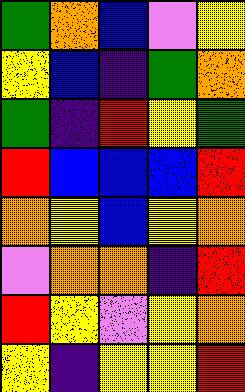[["green", "orange", "blue", "violet", "yellow"], ["yellow", "blue", "indigo", "green", "orange"], ["green", "indigo", "red", "yellow", "green"], ["red", "blue", "blue", "blue", "red"], ["orange", "yellow", "blue", "yellow", "orange"], ["violet", "orange", "orange", "indigo", "red"], ["red", "yellow", "violet", "yellow", "orange"], ["yellow", "indigo", "yellow", "yellow", "red"]]